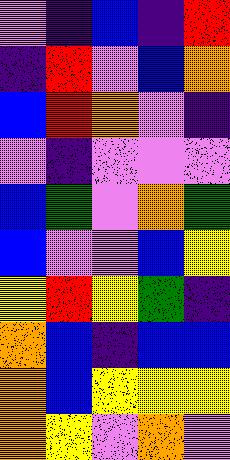[["violet", "indigo", "blue", "indigo", "red"], ["indigo", "red", "violet", "blue", "orange"], ["blue", "red", "orange", "violet", "indigo"], ["violet", "indigo", "violet", "violet", "violet"], ["blue", "green", "violet", "orange", "green"], ["blue", "violet", "violet", "blue", "yellow"], ["yellow", "red", "yellow", "green", "indigo"], ["orange", "blue", "indigo", "blue", "blue"], ["orange", "blue", "yellow", "yellow", "yellow"], ["orange", "yellow", "violet", "orange", "violet"]]